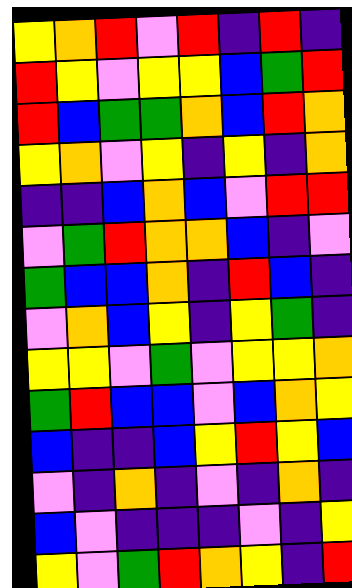[["yellow", "orange", "red", "violet", "red", "indigo", "red", "indigo"], ["red", "yellow", "violet", "yellow", "yellow", "blue", "green", "red"], ["red", "blue", "green", "green", "orange", "blue", "red", "orange"], ["yellow", "orange", "violet", "yellow", "indigo", "yellow", "indigo", "orange"], ["indigo", "indigo", "blue", "orange", "blue", "violet", "red", "red"], ["violet", "green", "red", "orange", "orange", "blue", "indigo", "violet"], ["green", "blue", "blue", "orange", "indigo", "red", "blue", "indigo"], ["violet", "orange", "blue", "yellow", "indigo", "yellow", "green", "indigo"], ["yellow", "yellow", "violet", "green", "violet", "yellow", "yellow", "orange"], ["green", "red", "blue", "blue", "violet", "blue", "orange", "yellow"], ["blue", "indigo", "indigo", "blue", "yellow", "red", "yellow", "blue"], ["violet", "indigo", "orange", "indigo", "violet", "indigo", "orange", "indigo"], ["blue", "violet", "indigo", "indigo", "indigo", "violet", "indigo", "yellow"], ["yellow", "violet", "green", "red", "orange", "yellow", "indigo", "red"]]